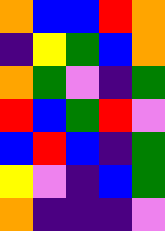[["orange", "blue", "blue", "red", "orange"], ["indigo", "yellow", "green", "blue", "orange"], ["orange", "green", "violet", "indigo", "green"], ["red", "blue", "green", "red", "violet"], ["blue", "red", "blue", "indigo", "green"], ["yellow", "violet", "indigo", "blue", "green"], ["orange", "indigo", "indigo", "indigo", "violet"]]